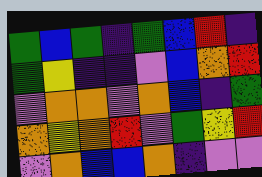[["green", "blue", "green", "indigo", "green", "blue", "red", "indigo"], ["green", "yellow", "indigo", "indigo", "violet", "blue", "orange", "red"], ["violet", "orange", "orange", "violet", "orange", "blue", "indigo", "green"], ["orange", "yellow", "orange", "red", "violet", "green", "yellow", "red"], ["violet", "orange", "blue", "blue", "orange", "indigo", "violet", "violet"]]